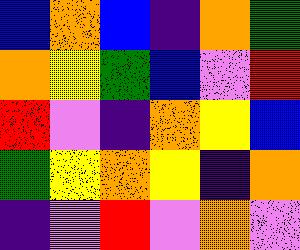[["blue", "orange", "blue", "indigo", "orange", "green"], ["orange", "yellow", "green", "blue", "violet", "red"], ["red", "violet", "indigo", "orange", "yellow", "blue"], ["green", "yellow", "orange", "yellow", "indigo", "orange"], ["indigo", "violet", "red", "violet", "orange", "violet"]]